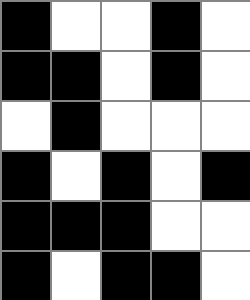[["black", "white", "white", "black", "white"], ["black", "black", "white", "black", "white"], ["white", "black", "white", "white", "white"], ["black", "white", "black", "white", "black"], ["black", "black", "black", "white", "white"], ["black", "white", "black", "black", "white"]]